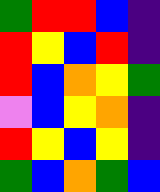[["green", "red", "red", "blue", "indigo"], ["red", "yellow", "blue", "red", "indigo"], ["red", "blue", "orange", "yellow", "green"], ["violet", "blue", "yellow", "orange", "indigo"], ["red", "yellow", "blue", "yellow", "indigo"], ["green", "blue", "orange", "green", "blue"]]